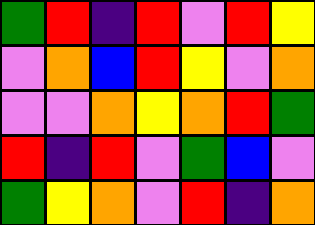[["green", "red", "indigo", "red", "violet", "red", "yellow"], ["violet", "orange", "blue", "red", "yellow", "violet", "orange"], ["violet", "violet", "orange", "yellow", "orange", "red", "green"], ["red", "indigo", "red", "violet", "green", "blue", "violet"], ["green", "yellow", "orange", "violet", "red", "indigo", "orange"]]